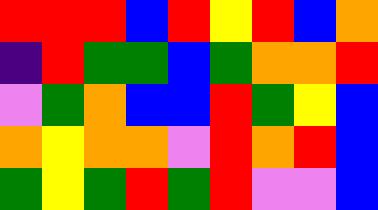[["red", "red", "red", "blue", "red", "yellow", "red", "blue", "orange"], ["indigo", "red", "green", "green", "blue", "green", "orange", "orange", "red"], ["violet", "green", "orange", "blue", "blue", "red", "green", "yellow", "blue"], ["orange", "yellow", "orange", "orange", "violet", "red", "orange", "red", "blue"], ["green", "yellow", "green", "red", "green", "red", "violet", "violet", "blue"]]